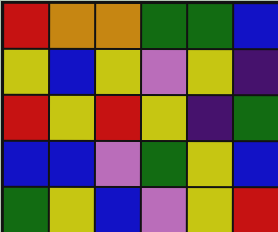[["red", "orange", "orange", "green", "green", "blue"], ["yellow", "blue", "yellow", "violet", "yellow", "indigo"], ["red", "yellow", "red", "yellow", "indigo", "green"], ["blue", "blue", "violet", "green", "yellow", "blue"], ["green", "yellow", "blue", "violet", "yellow", "red"]]